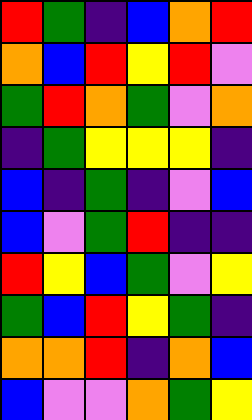[["red", "green", "indigo", "blue", "orange", "red"], ["orange", "blue", "red", "yellow", "red", "violet"], ["green", "red", "orange", "green", "violet", "orange"], ["indigo", "green", "yellow", "yellow", "yellow", "indigo"], ["blue", "indigo", "green", "indigo", "violet", "blue"], ["blue", "violet", "green", "red", "indigo", "indigo"], ["red", "yellow", "blue", "green", "violet", "yellow"], ["green", "blue", "red", "yellow", "green", "indigo"], ["orange", "orange", "red", "indigo", "orange", "blue"], ["blue", "violet", "violet", "orange", "green", "yellow"]]